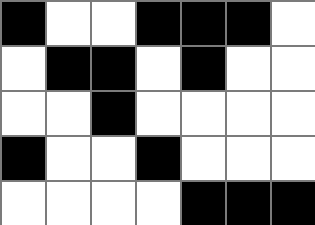[["black", "white", "white", "black", "black", "black", "white"], ["white", "black", "black", "white", "black", "white", "white"], ["white", "white", "black", "white", "white", "white", "white"], ["black", "white", "white", "black", "white", "white", "white"], ["white", "white", "white", "white", "black", "black", "black"]]